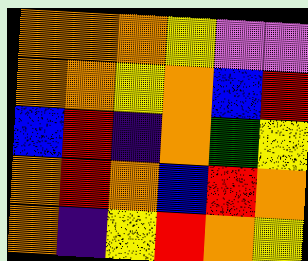[["orange", "orange", "orange", "yellow", "violet", "violet"], ["orange", "orange", "yellow", "orange", "blue", "red"], ["blue", "red", "indigo", "orange", "green", "yellow"], ["orange", "red", "orange", "blue", "red", "orange"], ["orange", "indigo", "yellow", "red", "orange", "yellow"]]